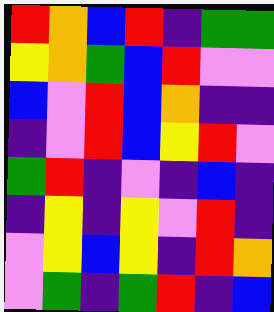[["red", "orange", "blue", "red", "indigo", "green", "green"], ["yellow", "orange", "green", "blue", "red", "violet", "violet"], ["blue", "violet", "red", "blue", "orange", "indigo", "indigo"], ["indigo", "violet", "red", "blue", "yellow", "red", "violet"], ["green", "red", "indigo", "violet", "indigo", "blue", "indigo"], ["indigo", "yellow", "indigo", "yellow", "violet", "red", "indigo"], ["violet", "yellow", "blue", "yellow", "indigo", "red", "orange"], ["violet", "green", "indigo", "green", "red", "indigo", "blue"]]